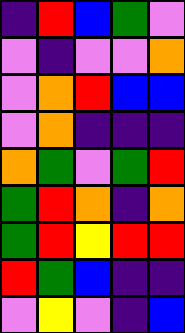[["indigo", "red", "blue", "green", "violet"], ["violet", "indigo", "violet", "violet", "orange"], ["violet", "orange", "red", "blue", "blue"], ["violet", "orange", "indigo", "indigo", "indigo"], ["orange", "green", "violet", "green", "red"], ["green", "red", "orange", "indigo", "orange"], ["green", "red", "yellow", "red", "red"], ["red", "green", "blue", "indigo", "indigo"], ["violet", "yellow", "violet", "indigo", "blue"]]